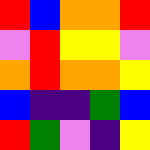[["red", "blue", "orange", "orange", "red"], ["violet", "red", "yellow", "yellow", "violet"], ["orange", "red", "orange", "orange", "yellow"], ["blue", "indigo", "indigo", "green", "blue"], ["red", "green", "violet", "indigo", "yellow"]]